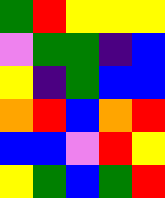[["green", "red", "yellow", "yellow", "yellow"], ["violet", "green", "green", "indigo", "blue"], ["yellow", "indigo", "green", "blue", "blue"], ["orange", "red", "blue", "orange", "red"], ["blue", "blue", "violet", "red", "yellow"], ["yellow", "green", "blue", "green", "red"]]